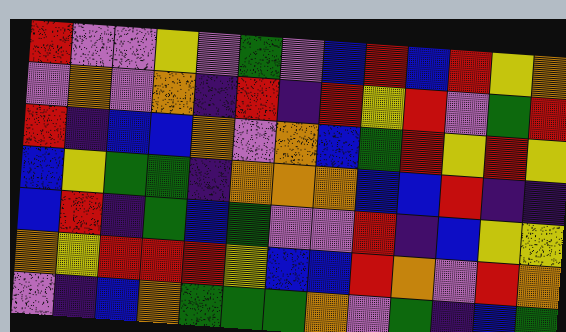[["red", "violet", "violet", "yellow", "violet", "green", "violet", "blue", "red", "blue", "red", "yellow", "orange"], ["violet", "orange", "violet", "orange", "indigo", "red", "indigo", "red", "yellow", "red", "violet", "green", "red"], ["red", "indigo", "blue", "blue", "orange", "violet", "orange", "blue", "green", "red", "yellow", "red", "yellow"], ["blue", "yellow", "green", "green", "indigo", "orange", "orange", "orange", "blue", "blue", "red", "indigo", "indigo"], ["blue", "red", "indigo", "green", "blue", "green", "violet", "violet", "red", "indigo", "blue", "yellow", "yellow"], ["orange", "yellow", "red", "red", "red", "yellow", "blue", "blue", "red", "orange", "violet", "red", "orange"], ["violet", "indigo", "blue", "orange", "green", "green", "green", "orange", "violet", "green", "indigo", "blue", "green"]]